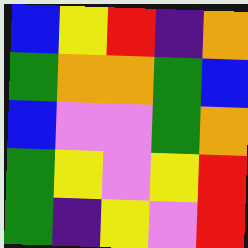[["blue", "yellow", "red", "indigo", "orange"], ["green", "orange", "orange", "green", "blue"], ["blue", "violet", "violet", "green", "orange"], ["green", "yellow", "violet", "yellow", "red"], ["green", "indigo", "yellow", "violet", "red"]]